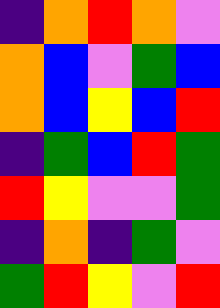[["indigo", "orange", "red", "orange", "violet"], ["orange", "blue", "violet", "green", "blue"], ["orange", "blue", "yellow", "blue", "red"], ["indigo", "green", "blue", "red", "green"], ["red", "yellow", "violet", "violet", "green"], ["indigo", "orange", "indigo", "green", "violet"], ["green", "red", "yellow", "violet", "red"]]